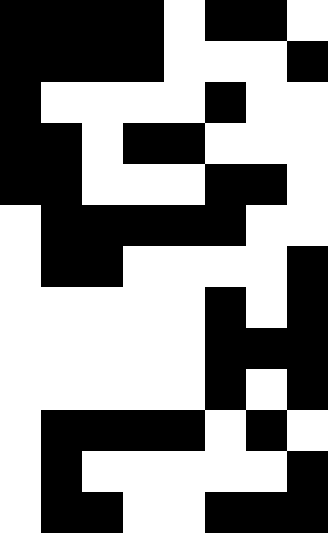[["black", "black", "black", "black", "white", "black", "black", "white"], ["black", "black", "black", "black", "white", "white", "white", "black"], ["black", "white", "white", "white", "white", "black", "white", "white"], ["black", "black", "white", "black", "black", "white", "white", "white"], ["black", "black", "white", "white", "white", "black", "black", "white"], ["white", "black", "black", "black", "black", "black", "white", "white"], ["white", "black", "black", "white", "white", "white", "white", "black"], ["white", "white", "white", "white", "white", "black", "white", "black"], ["white", "white", "white", "white", "white", "black", "black", "black"], ["white", "white", "white", "white", "white", "black", "white", "black"], ["white", "black", "black", "black", "black", "white", "black", "white"], ["white", "black", "white", "white", "white", "white", "white", "black"], ["white", "black", "black", "white", "white", "black", "black", "black"]]